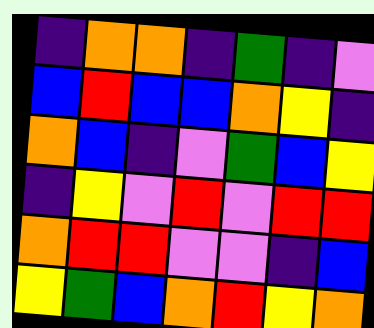[["indigo", "orange", "orange", "indigo", "green", "indigo", "violet"], ["blue", "red", "blue", "blue", "orange", "yellow", "indigo"], ["orange", "blue", "indigo", "violet", "green", "blue", "yellow"], ["indigo", "yellow", "violet", "red", "violet", "red", "red"], ["orange", "red", "red", "violet", "violet", "indigo", "blue"], ["yellow", "green", "blue", "orange", "red", "yellow", "orange"]]